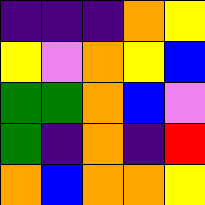[["indigo", "indigo", "indigo", "orange", "yellow"], ["yellow", "violet", "orange", "yellow", "blue"], ["green", "green", "orange", "blue", "violet"], ["green", "indigo", "orange", "indigo", "red"], ["orange", "blue", "orange", "orange", "yellow"]]